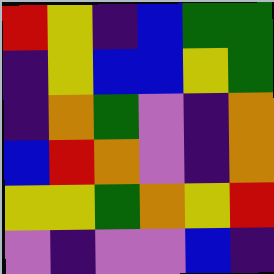[["red", "yellow", "indigo", "blue", "green", "green"], ["indigo", "yellow", "blue", "blue", "yellow", "green"], ["indigo", "orange", "green", "violet", "indigo", "orange"], ["blue", "red", "orange", "violet", "indigo", "orange"], ["yellow", "yellow", "green", "orange", "yellow", "red"], ["violet", "indigo", "violet", "violet", "blue", "indigo"]]